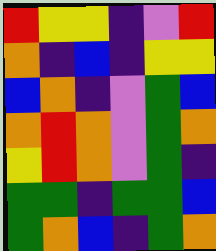[["red", "yellow", "yellow", "indigo", "violet", "red"], ["orange", "indigo", "blue", "indigo", "yellow", "yellow"], ["blue", "orange", "indigo", "violet", "green", "blue"], ["orange", "red", "orange", "violet", "green", "orange"], ["yellow", "red", "orange", "violet", "green", "indigo"], ["green", "green", "indigo", "green", "green", "blue"], ["green", "orange", "blue", "indigo", "green", "orange"]]